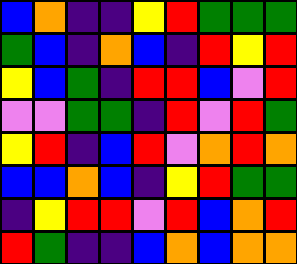[["blue", "orange", "indigo", "indigo", "yellow", "red", "green", "green", "green"], ["green", "blue", "indigo", "orange", "blue", "indigo", "red", "yellow", "red"], ["yellow", "blue", "green", "indigo", "red", "red", "blue", "violet", "red"], ["violet", "violet", "green", "green", "indigo", "red", "violet", "red", "green"], ["yellow", "red", "indigo", "blue", "red", "violet", "orange", "red", "orange"], ["blue", "blue", "orange", "blue", "indigo", "yellow", "red", "green", "green"], ["indigo", "yellow", "red", "red", "violet", "red", "blue", "orange", "red"], ["red", "green", "indigo", "indigo", "blue", "orange", "blue", "orange", "orange"]]